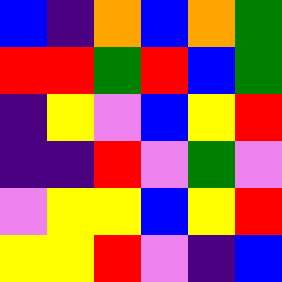[["blue", "indigo", "orange", "blue", "orange", "green"], ["red", "red", "green", "red", "blue", "green"], ["indigo", "yellow", "violet", "blue", "yellow", "red"], ["indigo", "indigo", "red", "violet", "green", "violet"], ["violet", "yellow", "yellow", "blue", "yellow", "red"], ["yellow", "yellow", "red", "violet", "indigo", "blue"]]